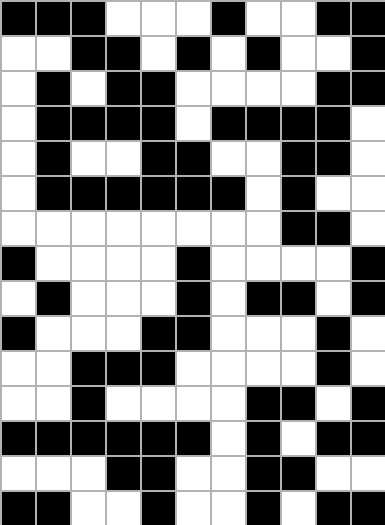[["black", "black", "black", "white", "white", "white", "black", "white", "white", "black", "black"], ["white", "white", "black", "black", "white", "black", "white", "black", "white", "white", "black"], ["white", "black", "white", "black", "black", "white", "white", "white", "white", "black", "black"], ["white", "black", "black", "black", "black", "white", "black", "black", "black", "black", "white"], ["white", "black", "white", "white", "black", "black", "white", "white", "black", "black", "white"], ["white", "black", "black", "black", "black", "black", "black", "white", "black", "white", "white"], ["white", "white", "white", "white", "white", "white", "white", "white", "black", "black", "white"], ["black", "white", "white", "white", "white", "black", "white", "white", "white", "white", "black"], ["white", "black", "white", "white", "white", "black", "white", "black", "black", "white", "black"], ["black", "white", "white", "white", "black", "black", "white", "white", "white", "black", "white"], ["white", "white", "black", "black", "black", "white", "white", "white", "white", "black", "white"], ["white", "white", "black", "white", "white", "white", "white", "black", "black", "white", "black"], ["black", "black", "black", "black", "black", "black", "white", "black", "white", "black", "black"], ["white", "white", "white", "black", "black", "white", "white", "black", "black", "white", "white"], ["black", "black", "white", "white", "black", "white", "white", "black", "white", "black", "black"]]